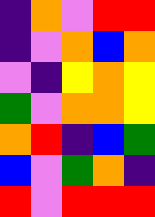[["indigo", "orange", "violet", "red", "red"], ["indigo", "violet", "orange", "blue", "orange"], ["violet", "indigo", "yellow", "orange", "yellow"], ["green", "violet", "orange", "orange", "yellow"], ["orange", "red", "indigo", "blue", "green"], ["blue", "violet", "green", "orange", "indigo"], ["red", "violet", "red", "red", "red"]]